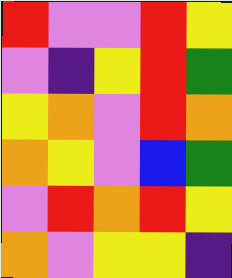[["red", "violet", "violet", "red", "yellow"], ["violet", "indigo", "yellow", "red", "green"], ["yellow", "orange", "violet", "red", "orange"], ["orange", "yellow", "violet", "blue", "green"], ["violet", "red", "orange", "red", "yellow"], ["orange", "violet", "yellow", "yellow", "indigo"]]